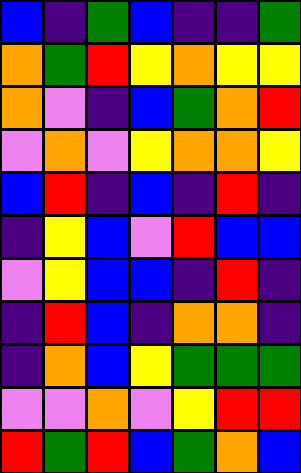[["blue", "indigo", "green", "blue", "indigo", "indigo", "green"], ["orange", "green", "red", "yellow", "orange", "yellow", "yellow"], ["orange", "violet", "indigo", "blue", "green", "orange", "red"], ["violet", "orange", "violet", "yellow", "orange", "orange", "yellow"], ["blue", "red", "indigo", "blue", "indigo", "red", "indigo"], ["indigo", "yellow", "blue", "violet", "red", "blue", "blue"], ["violet", "yellow", "blue", "blue", "indigo", "red", "indigo"], ["indigo", "red", "blue", "indigo", "orange", "orange", "indigo"], ["indigo", "orange", "blue", "yellow", "green", "green", "green"], ["violet", "violet", "orange", "violet", "yellow", "red", "red"], ["red", "green", "red", "blue", "green", "orange", "blue"]]